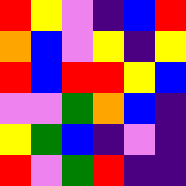[["red", "yellow", "violet", "indigo", "blue", "red"], ["orange", "blue", "violet", "yellow", "indigo", "yellow"], ["red", "blue", "red", "red", "yellow", "blue"], ["violet", "violet", "green", "orange", "blue", "indigo"], ["yellow", "green", "blue", "indigo", "violet", "indigo"], ["red", "violet", "green", "red", "indigo", "indigo"]]